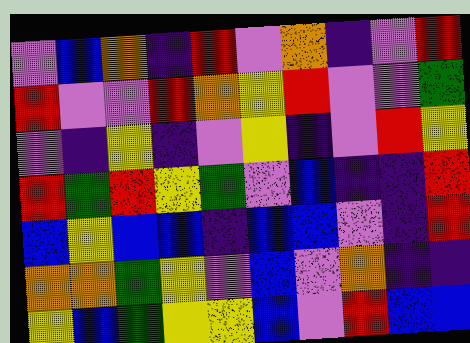[["violet", "blue", "orange", "indigo", "red", "violet", "orange", "indigo", "violet", "red"], ["red", "violet", "violet", "red", "orange", "yellow", "red", "violet", "violet", "green"], ["violet", "indigo", "yellow", "indigo", "violet", "yellow", "indigo", "violet", "red", "yellow"], ["red", "green", "red", "yellow", "green", "violet", "blue", "indigo", "indigo", "red"], ["blue", "yellow", "blue", "blue", "indigo", "blue", "blue", "violet", "indigo", "red"], ["orange", "orange", "green", "yellow", "violet", "blue", "violet", "orange", "indigo", "indigo"], ["yellow", "blue", "green", "yellow", "yellow", "blue", "violet", "red", "blue", "blue"]]